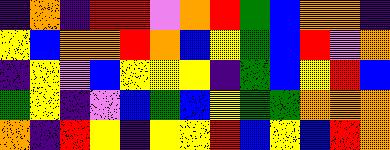[["indigo", "orange", "indigo", "red", "red", "violet", "orange", "red", "green", "blue", "orange", "orange", "indigo"], ["yellow", "blue", "orange", "orange", "red", "orange", "blue", "yellow", "green", "blue", "red", "violet", "orange"], ["indigo", "yellow", "violet", "blue", "yellow", "yellow", "yellow", "indigo", "green", "blue", "yellow", "red", "blue"], ["green", "yellow", "indigo", "violet", "blue", "green", "blue", "yellow", "green", "green", "orange", "orange", "orange"], ["orange", "indigo", "red", "yellow", "indigo", "yellow", "yellow", "red", "blue", "yellow", "blue", "red", "orange"]]